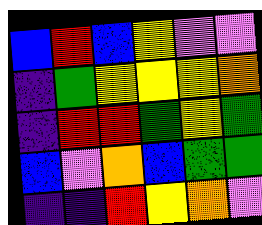[["blue", "red", "blue", "yellow", "violet", "violet"], ["indigo", "green", "yellow", "yellow", "yellow", "orange"], ["indigo", "red", "red", "green", "yellow", "green"], ["blue", "violet", "orange", "blue", "green", "green"], ["indigo", "indigo", "red", "yellow", "orange", "violet"]]